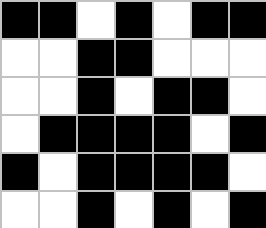[["black", "black", "white", "black", "white", "black", "black"], ["white", "white", "black", "black", "white", "white", "white"], ["white", "white", "black", "white", "black", "black", "white"], ["white", "black", "black", "black", "black", "white", "black"], ["black", "white", "black", "black", "black", "black", "white"], ["white", "white", "black", "white", "black", "white", "black"]]